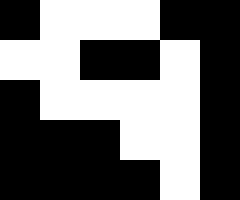[["black", "white", "white", "white", "black", "black"], ["white", "white", "black", "black", "white", "black"], ["black", "white", "white", "white", "white", "black"], ["black", "black", "black", "white", "white", "black"], ["black", "black", "black", "black", "white", "black"]]